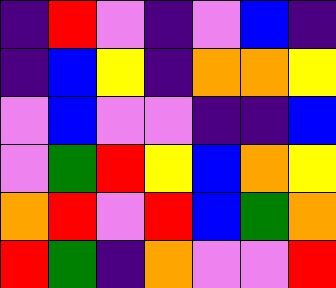[["indigo", "red", "violet", "indigo", "violet", "blue", "indigo"], ["indigo", "blue", "yellow", "indigo", "orange", "orange", "yellow"], ["violet", "blue", "violet", "violet", "indigo", "indigo", "blue"], ["violet", "green", "red", "yellow", "blue", "orange", "yellow"], ["orange", "red", "violet", "red", "blue", "green", "orange"], ["red", "green", "indigo", "orange", "violet", "violet", "red"]]